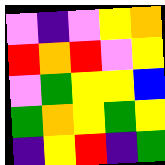[["violet", "indigo", "violet", "yellow", "orange"], ["red", "orange", "red", "violet", "yellow"], ["violet", "green", "yellow", "yellow", "blue"], ["green", "orange", "yellow", "green", "yellow"], ["indigo", "yellow", "red", "indigo", "green"]]